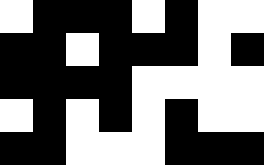[["white", "black", "black", "black", "white", "black", "white", "white"], ["black", "black", "white", "black", "black", "black", "white", "black"], ["black", "black", "black", "black", "white", "white", "white", "white"], ["white", "black", "white", "black", "white", "black", "white", "white"], ["black", "black", "white", "white", "white", "black", "black", "black"]]